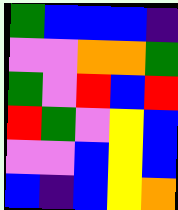[["green", "blue", "blue", "blue", "indigo"], ["violet", "violet", "orange", "orange", "green"], ["green", "violet", "red", "blue", "red"], ["red", "green", "violet", "yellow", "blue"], ["violet", "violet", "blue", "yellow", "blue"], ["blue", "indigo", "blue", "yellow", "orange"]]